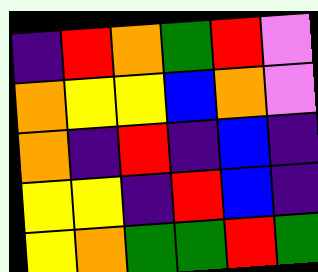[["indigo", "red", "orange", "green", "red", "violet"], ["orange", "yellow", "yellow", "blue", "orange", "violet"], ["orange", "indigo", "red", "indigo", "blue", "indigo"], ["yellow", "yellow", "indigo", "red", "blue", "indigo"], ["yellow", "orange", "green", "green", "red", "green"]]